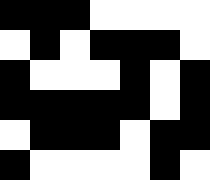[["black", "black", "black", "white", "white", "white", "white"], ["white", "black", "white", "black", "black", "black", "white"], ["black", "white", "white", "white", "black", "white", "black"], ["black", "black", "black", "black", "black", "white", "black"], ["white", "black", "black", "black", "white", "black", "black"], ["black", "white", "white", "white", "white", "black", "white"]]